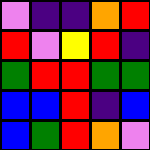[["violet", "indigo", "indigo", "orange", "red"], ["red", "violet", "yellow", "red", "indigo"], ["green", "red", "red", "green", "green"], ["blue", "blue", "red", "indigo", "blue"], ["blue", "green", "red", "orange", "violet"]]